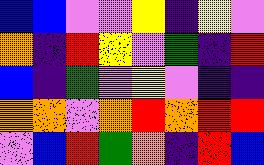[["blue", "blue", "violet", "violet", "yellow", "indigo", "yellow", "violet"], ["orange", "indigo", "red", "yellow", "violet", "green", "indigo", "red"], ["blue", "indigo", "green", "violet", "yellow", "violet", "indigo", "indigo"], ["orange", "orange", "violet", "orange", "red", "orange", "red", "red"], ["violet", "blue", "red", "green", "orange", "indigo", "red", "blue"]]